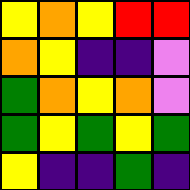[["yellow", "orange", "yellow", "red", "red"], ["orange", "yellow", "indigo", "indigo", "violet"], ["green", "orange", "yellow", "orange", "violet"], ["green", "yellow", "green", "yellow", "green"], ["yellow", "indigo", "indigo", "green", "indigo"]]